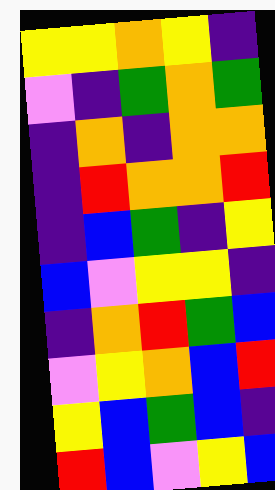[["yellow", "yellow", "orange", "yellow", "indigo"], ["violet", "indigo", "green", "orange", "green"], ["indigo", "orange", "indigo", "orange", "orange"], ["indigo", "red", "orange", "orange", "red"], ["indigo", "blue", "green", "indigo", "yellow"], ["blue", "violet", "yellow", "yellow", "indigo"], ["indigo", "orange", "red", "green", "blue"], ["violet", "yellow", "orange", "blue", "red"], ["yellow", "blue", "green", "blue", "indigo"], ["red", "blue", "violet", "yellow", "blue"]]